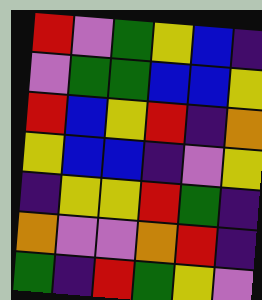[["red", "violet", "green", "yellow", "blue", "indigo"], ["violet", "green", "green", "blue", "blue", "yellow"], ["red", "blue", "yellow", "red", "indigo", "orange"], ["yellow", "blue", "blue", "indigo", "violet", "yellow"], ["indigo", "yellow", "yellow", "red", "green", "indigo"], ["orange", "violet", "violet", "orange", "red", "indigo"], ["green", "indigo", "red", "green", "yellow", "violet"]]